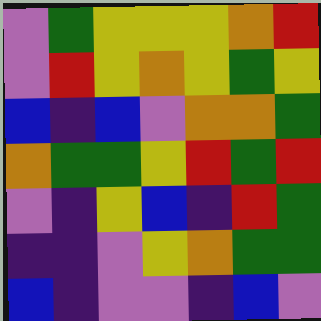[["violet", "green", "yellow", "yellow", "yellow", "orange", "red"], ["violet", "red", "yellow", "orange", "yellow", "green", "yellow"], ["blue", "indigo", "blue", "violet", "orange", "orange", "green"], ["orange", "green", "green", "yellow", "red", "green", "red"], ["violet", "indigo", "yellow", "blue", "indigo", "red", "green"], ["indigo", "indigo", "violet", "yellow", "orange", "green", "green"], ["blue", "indigo", "violet", "violet", "indigo", "blue", "violet"]]